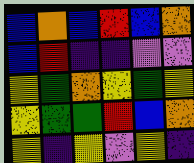[["blue", "orange", "blue", "red", "blue", "orange"], ["blue", "red", "indigo", "indigo", "violet", "violet"], ["yellow", "green", "orange", "yellow", "green", "yellow"], ["yellow", "green", "green", "red", "blue", "orange"], ["yellow", "indigo", "yellow", "violet", "yellow", "indigo"]]